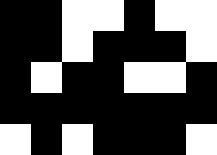[["black", "black", "white", "white", "black", "white", "white"], ["black", "black", "white", "black", "black", "black", "white"], ["black", "white", "black", "black", "white", "white", "black"], ["black", "black", "black", "black", "black", "black", "black"], ["white", "black", "white", "black", "black", "black", "white"]]